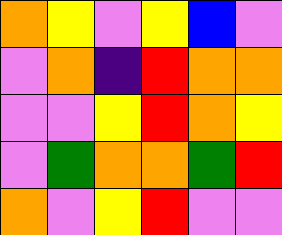[["orange", "yellow", "violet", "yellow", "blue", "violet"], ["violet", "orange", "indigo", "red", "orange", "orange"], ["violet", "violet", "yellow", "red", "orange", "yellow"], ["violet", "green", "orange", "orange", "green", "red"], ["orange", "violet", "yellow", "red", "violet", "violet"]]